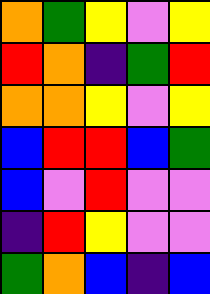[["orange", "green", "yellow", "violet", "yellow"], ["red", "orange", "indigo", "green", "red"], ["orange", "orange", "yellow", "violet", "yellow"], ["blue", "red", "red", "blue", "green"], ["blue", "violet", "red", "violet", "violet"], ["indigo", "red", "yellow", "violet", "violet"], ["green", "orange", "blue", "indigo", "blue"]]